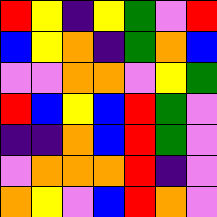[["red", "yellow", "indigo", "yellow", "green", "violet", "red"], ["blue", "yellow", "orange", "indigo", "green", "orange", "blue"], ["violet", "violet", "orange", "orange", "violet", "yellow", "green"], ["red", "blue", "yellow", "blue", "red", "green", "violet"], ["indigo", "indigo", "orange", "blue", "red", "green", "violet"], ["violet", "orange", "orange", "orange", "red", "indigo", "violet"], ["orange", "yellow", "violet", "blue", "red", "orange", "violet"]]